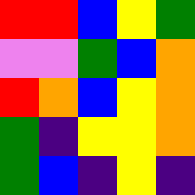[["red", "red", "blue", "yellow", "green"], ["violet", "violet", "green", "blue", "orange"], ["red", "orange", "blue", "yellow", "orange"], ["green", "indigo", "yellow", "yellow", "orange"], ["green", "blue", "indigo", "yellow", "indigo"]]